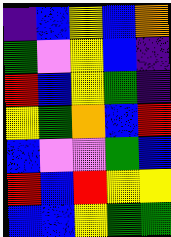[["indigo", "blue", "yellow", "blue", "orange"], ["green", "violet", "yellow", "blue", "indigo"], ["red", "blue", "yellow", "green", "indigo"], ["yellow", "green", "orange", "blue", "red"], ["blue", "violet", "violet", "green", "blue"], ["red", "blue", "red", "yellow", "yellow"], ["blue", "blue", "yellow", "green", "green"]]